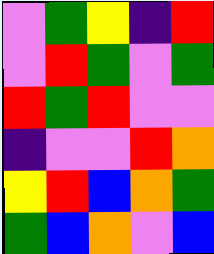[["violet", "green", "yellow", "indigo", "red"], ["violet", "red", "green", "violet", "green"], ["red", "green", "red", "violet", "violet"], ["indigo", "violet", "violet", "red", "orange"], ["yellow", "red", "blue", "orange", "green"], ["green", "blue", "orange", "violet", "blue"]]